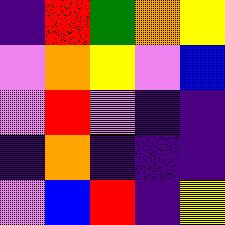[["indigo", "red", "green", "orange", "yellow"], ["violet", "orange", "yellow", "violet", "blue"], ["violet", "red", "violet", "indigo", "indigo"], ["indigo", "orange", "indigo", "indigo", "indigo"], ["violet", "blue", "red", "indigo", "yellow"]]